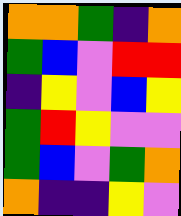[["orange", "orange", "green", "indigo", "orange"], ["green", "blue", "violet", "red", "red"], ["indigo", "yellow", "violet", "blue", "yellow"], ["green", "red", "yellow", "violet", "violet"], ["green", "blue", "violet", "green", "orange"], ["orange", "indigo", "indigo", "yellow", "violet"]]